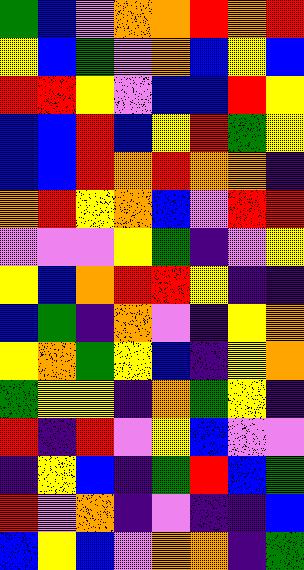[["green", "blue", "violet", "orange", "orange", "red", "orange", "red"], ["yellow", "blue", "green", "violet", "orange", "blue", "yellow", "blue"], ["red", "red", "yellow", "violet", "blue", "blue", "red", "yellow"], ["blue", "blue", "red", "blue", "yellow", "red", "green", "yellow"], ["blue", "blue", "red", "orange", "red", "orange", "orange", "indigo"], ["orange", "red", "yellow", "orange", "blue", "violet", "red", "red"], ["violet", "violet", "violet", "yellow", "green", "indigo", "violet", "yellow"], ["yellow", "blue", "orange", "red", "red", "yellow", "indigo", "indigo"], ["blue", "green", "indigo", "orange", "violet", "indigo", "yellow", "orange"], ["yellow", "orange", "green", "yellow", "blue", "indigo", "yellow", "orange"], ["green", "yellow", "yellow", "indigo", "orange", "green", "yellow", "indigo"], ["red", "indigo", "red", "violet", "yellow", "blue", "violet", "violet"], ["indigo", "yellow", "blue", "indigo", "green", "red", "blue", "green"], ["red", "violet", "orange", "indigo", "violet", "indigo", "indigo", "blue"], ["blue", "yellow", "blue", "violet", "orange", "orange", "indigo", "green"]]